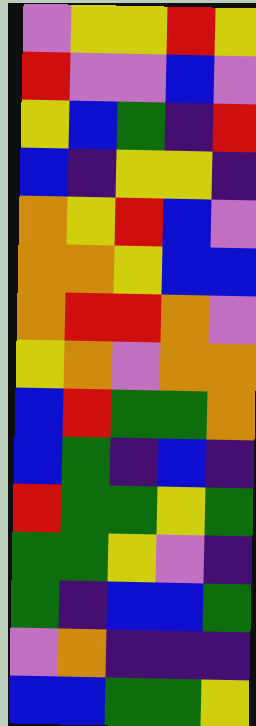[["violet", "yellow", "yellow", "red", "yellow"], ["red", "violet", "violet", "blue", "violet"], ["yellow", "blue", "green", "indigo", "red"], ["blue", "indigo", "yellow", "yellow", "indigo"], ["orange", "yellow", "red", "blue", "violet"], ["orange", "orange", "yellow", "blue", "blue"], ["orange", "red", "red", "orange", "violet"], ["yellow", "orange", "violet", "orange", "orange"], ["blue", "red", "green", "green", "orange"], ["blue", "green", "indigo", "blue", "indigo"], ["red", "green", "green", "yellow", "green"], ["green", "green", "yellow", "violet", "indigo"], ["green", "indigo", "blue", "blue", "green"], ["violet", "orange", "indigo", "indigo", "indigo"], ["blue", "blue", "green", "green", "yellow"]]